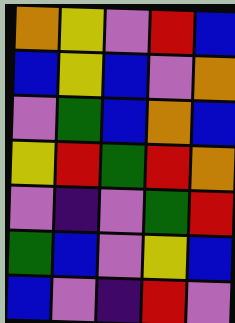[["orange", "yellow", "violet", "red", "blue"], ["blue", "yellow", "blue", "violet", "orange"], ["violet", "green", "blue", "orange", "blue"], ["yellow", "red", "green", "red", "orange"], ["violet", "indigo", "violet", "green", "red"], ["green", "blue", "violet", "yellow", "blue"], ["blue", "violet", "indigo", "red", "violet"]]